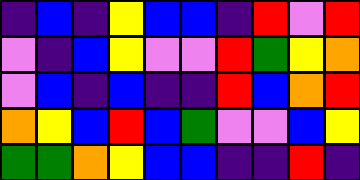[["indigo", "blue", "indigo", "yellow", "blue", "blue", "indigo", "red", "violet", "red"], ["violet", "indigo", "blue", "yellow", "violet", "violet", "red", "green", "yellow", "orange"], ["violet", "blue", "indigo", "blue", "indigo", "indigo", "red", "blue", "orange", "red"], ["orange", "yellow", "blue", "red", "blue", "green", "violet", "violet", "blue", "yellow"], ["green", "green", "orange", "yellow", "blue", "blue", "indigo", "indigo", "red", "indigo"]]